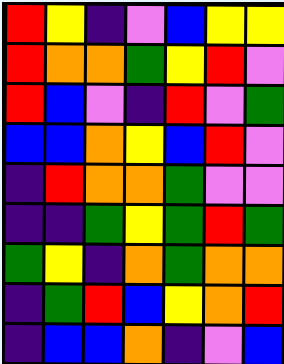[["red", "yellow", "indigo", "violet", "blue", "yellow", "yellow"], ["red", "orange", "orange", "green", "yellow", "red", "violet"], ["red", "blue", "violet", "indigo", "red", "violet", "green"], ["blue", "blue", "orange", "yellow", "blue", "red", "violet"], ["indigo", "red", "orange", "orange", "green", "violet", "violet"], ["indigo", "indigo", "green", "yellow", "green", "red", "green"], ["green", "yellow", "indigo", "orange", "green", "orange", "orange"], ["indigo", "green", "red", "blue", "yellow", "orange", "red"], ["indigo", "blue", "blue", "orange", "indigo", "violet", "blue"]]